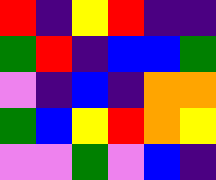[["red", "indigo", "yellow", "red", "indigo", "indigo"], ["green", "red", "indigo", "blue", "blue", "green"], ["violet", "indigo", "blue", "indigo", "orange", "orange"], ["green", "blue", "yellow", "red", "orange", "yellow"], ["violet", "violet", "green", "violet", "blue", "indigo"]]